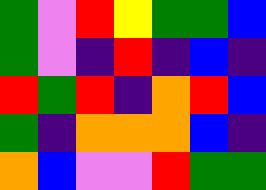[["green", "violet", "red", "yellow", "green", "green", "blue"], ["green", "violet", "indigo", "red", "indigo", "blue", "indigo"], ["red", "green", "red", "indigo", "orange", "red", "blue"], ["green", "indigo", "orange", "orange", "orange", "blue", "indigo"], ["orange", "blue", "violet", "violet", "red", "green", "green"]]